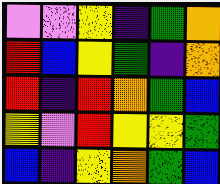[["violet", "violet", "yellow", "indigo", "green", "orange"], ["red", "blue", "yellow", "green", "indigo", "orange"], ["red", "indigo", "red", "orange", "green", "blue"], ["yellow", "violet", "red", "yellow", "yellow", "green"], ["blue", "indigo", "yellow", "orange", "green", "blue"]]